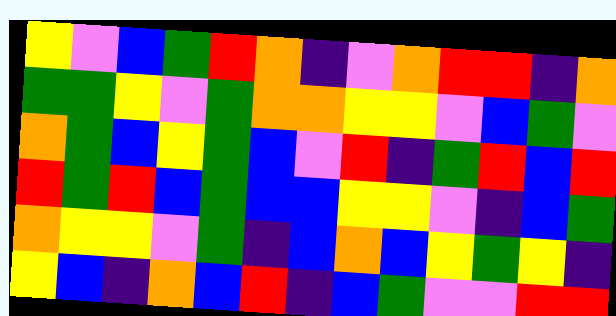[["yellow", "violet", "blue", "green", "red", "orange", "indigo", "violet", "orange", "red", "red", "indigo", "orange"], ["green", "green", "yellow", "violet", "green", "orange", "orange", "yellow", "yellow", "violet", "blue", "green", "violet"], ["orange", "green", "blue", "yellow", "green", "blue", "violet", "red", "indigo", "green", "red", "blue", "red"], ["red", "green", "red", "blue", "green", "blue", "blue", "yellow", "yellow", "violet", "indigo", "blue", "green"], ["orange", "yellow", "yellow", "violet", "green", "indigo", "blue", "orange", "blue", "yellow", "green", "yellow", "indigo"], ["yellow", "blue", "indigo", "orange", "blue", "red", "indigo", "blue", "green", "violet", "violet", "red", "red"]]